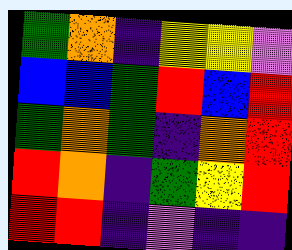[["green", "orange", "indigo", "yellow", "yellow", "violet"], ["blue", "blue", "green", "red", "blue", "red"], ["green", "orange", "green", "indigo", "orange", "red"], ["red", "orange", "indigo", "green", "yellow", "red"], ["red", "red", "indigo", "violet", "indigo", "indigo"]]